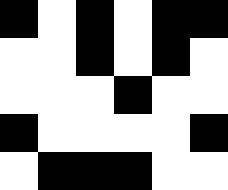[["black", "white", "black", "white", "black", "black"], ["white", "white", "black", "white", "black", "white"], ["white", "white", "white", "black", "white", "white"], ["black", "white", "white", "white", "white", "black"], ["white", "black", "black", "black", "white", "white"]]